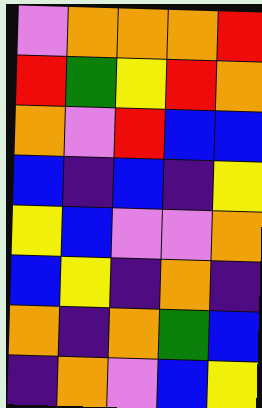[["violet", "orange", "orange", "orange", "red"], ["red", "green", "yellow", "red", "orange"], ["orange", "violet", "red", "blue", "blue"], ["blue", "indigo", "blue", "indigo", "yellow"], ["yellow", "blue", "violet", "violet", "orange"], ["blue", "yellow", "indigo", "orange", "indigo"], ["orange", "indigo", "orange", "green", "blue"], ["indigo", "orange", "violet", "blue", "yellow"]]